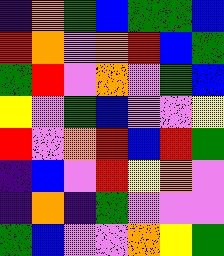[["indigo", "orange", "green", "blue", "green", "green", "blue"], ["red", "orange", "violet", "orange", "red", "blue", "green"], ["green", "red", "violet", "orange", "violet", "green", "blue"], ["yellow", "violet", "green", "blue", "violet", "violet", "yellow"], ["red", "violet", "orange", "red", "blue", "red", "green"], ["indigo", "blue", "violet", "red", "yellow", "orange", "violet"], ["indigo", "orange", "indigo", "green", "violet", "violet", "violet"], ["green", "blue", "violet", "violet", "orange", "yellow", "green"]]